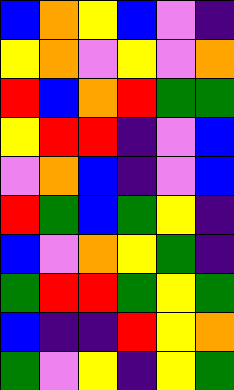[["blue", "orange", "yellow", "blue", "violet", "indigo"], ["yellow", "orange", "violet", "yellow", "violet", "orange"], ["red", "blue", "orange", "red", "green", "green"], ["yellow", "red", "red", "indigo", "violet", "blue"], ["violet", "orange", "blue", "indigo", "violet", "blue"], ["red", "green", "blue", "green", "yellow", "indigo"], ["blue", "violet", "orange", "yellow", "green", "indigo"], ["green", "red", "red", "green", "yellow", "green"], ["blue", "indigo", "indigo", "red", "yellow", "orange"], ["green", "violet", "yellow", "indigo", "yellow", "green"]]